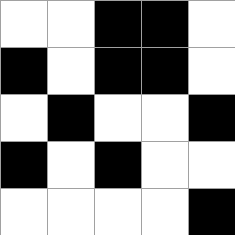[["white", "white", "black", "black", "white"], ["black", "white", "black", "black", "white"], ["white", "black", "white", "white", "black"], ["black", "white", "black", "white", "white"], ["white", "white", "white", "white", "black"]]